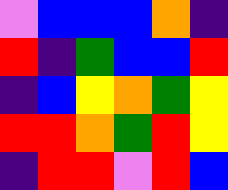[["violet", "blue", "blue", "blue", "orange", "indigo"], ["red", "indigo", "green", "blue", "blue", "red"], ["indigo", "blue", "yellow", "orange", "green", "yellow"], ["red", "red", "orange", "green", "red", "yellow"], ["indigo", "red", "red", "violet", "red", "blue"]]